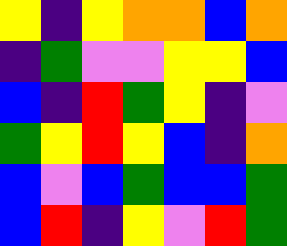[["yellow", "indigo", "yellow", "orange", "orange", "blue", "orange"], ["indigo", "green", "violet", "violet", "yellow", "yellow", "blue"], ["blue", "indigo", "red", "green", "yellow", "indigo", "violet"], ["green", "yellow", "red", "yellow", "blue", "indigo", "orange"], ["blue", "violet", "blue", "green", "blue", "blue", "green"], ["blue", "red", "indigo", "yellow", "violet", "red", "green"]]